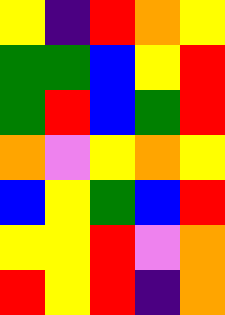[["yellow", "indigo", "red", "orange", "yellow"], ["green", "green", "blue", "yellow", "red"], ["green", "red", "blue", "green", "red"], ["orange", "violet", "yellow", "orange", "yellow"], ["blue", "yellow", "green", "blue", "red"], ["yellow", "yellow", "red", "violet", "orange"], ["red", "yellow", "red", "indigo", "orange"]]